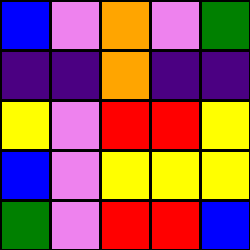[["blue", "violet", "orange", "violet", "green"], ["indigo", "indigo", "orange", "indigo", "indigo"], ["yellow", "violet", "red", "red", "yellow"], ["blue", "violet", "yellow", "yellow", "yellow"], ["green", "violet", "red", "red", "blue"]]